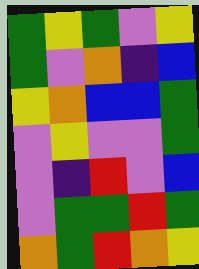[["green", "yellow", "green", "violet", "yellow"], ["green", "violet", "orange", "indigo", "blue"], ["yellow", "orange", "blue", "blue", "green"], ["violet", "yellow", "violet", "violet", "green"], ["violet", "indigo", "red", "violet", "blue"], ["violet", "green", "green", "red", "green"], ["orange", "green", "red", "orange", "yellow"]]